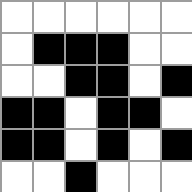[["white", "white", "white", "white", "white", "white"], ["white", "black", "black", "black", "white", "white"], ["white", "white", "black", "black", "white", "black"], ["black", "black", "white", "black", "black", "white"], ["black", "black", "white", "black", "white", "black"], ["white", "white", "black", "white", "white", "white"]]